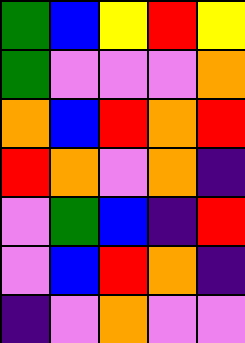[["green", "blue", "yellow", "red", "yellow"], ["green", "violet", "violet", "violet", "orange"], ["orange", "blue", "red", "orange", "red"], ["red", "orange", "violet", "orange", "indigo"], ["violet", "green", "blue", "indigo", "red"], ["violet", "blue", "red", "orange", "indigo"], ["indigo", "violet", "orange", "violet", "violet"]]